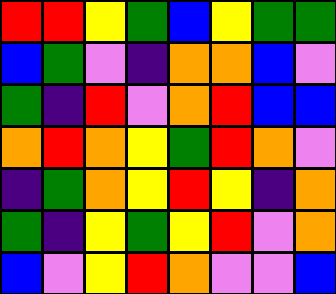[["red", "red", "yellow", "green", "blue", "yellow", "green", "green"], ["blue", "green", "violet", "indigo", "orange", "orange", "blue", "violet"], ["green", "indigo", "red", "violet", "orange", "red", "blue", "blue"], ["orange", "red", "orange", "yellow", "green", "red", "orange", "violet"], ["indigo", "green", "orange", "yellow", "red", "yellow", "indigo", "orange"], ["green", "indigo", "yellow", "green", "yellow", "red", "violet", "orange"], ["blue", "violet", "yellow", "red", "orange", "violet", "violet", "blue"]]